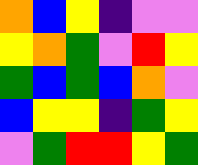[["orange", "blue", "yellow", "indigo", "violet", "violet"], ["yellow", "orange", "green", "violet", "red", "yellow"], ["green", "blue", "green", "blue", "orange", "violet"], ["blue", "yellow", "yellow", "indigo", "green", "yellow"], ["violet", "green", "red", "red", "yellow", "green"]]